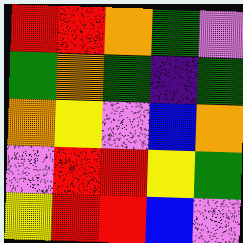[["red", "red", "orange", "green", "violet"], ["green", "orange", "green", "indigo", "green"], ["orange", "yellow", "violet", "blue", "orange"], ["violet", "red", "red", "yellow", "green"], ["yellow", "red", "red", "blue", "violet"]]